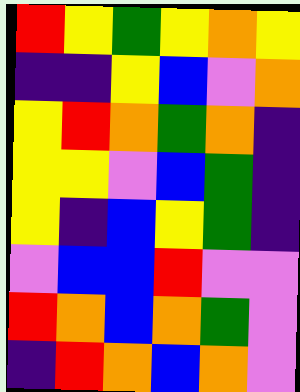[["red", "yellow", "green", "yellow", "orange", "yellow"], ["indigo", "indigo", "yellow", "blue", "violet", "orange"], ["yellow", "red", "orange", "green", "orange", "indigo"], ["yellow", "yellow", "violet", "blue", "green", "indigo"], ["yellow", "indigo", "blue", "yellow", "green", "indigo"], ["violet", "blue", "blue", "red", "violet", "violet"], ["red", "orange", "blue", "orange", "green", "violet"], ["indigo", "red", "orange", "blue", "orange", "violet"]]